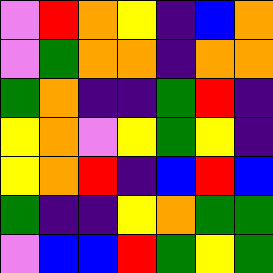[["violet", "red", "orange", "yellow", "indigo", "blue", "orange"], ["violet", "green", "orange", "orange", "indigo", "orange", "orange"], ["green", "orange", "indigo", "indigo", "green", "red", "indigo"], ["yellow", "orange", "violet", "yellow", "green", "yellow", "indigo"], ["yellow", "orange", "red", "indigo", "blue", "red", "blue"], ["green", "indigo", "indigo", "yellow", "orange", "green", "green"], ["violet", "blue", "blue", "red", "green", "yellow", "green"]]